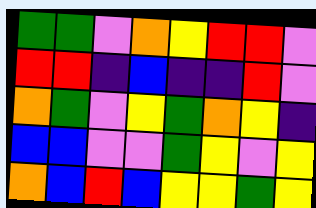[["green", "green", "violet", "orange", "yellow", "red", "red", "violet"], ["red", "red", "indigo", "blue", "indigo", "indigo", "red", "violet"], ["orange", "green", "violet", "yellow", "green", "orange", "yellow", "indigo"], ["blue", "blue", "violet", "violet", "green", "yellow", "violet", "yellow"], ["orange", "blue", "red", "blue", "yellow", "yellow", "green", "yellow"]]